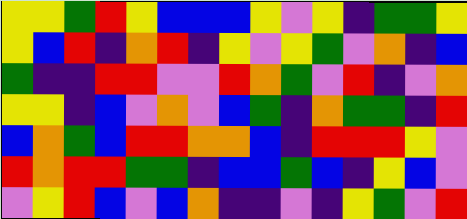[["yellow", "yellow", "green", "red", "yellow", "blue", "blue", "blue", "yellow", "violet", "yellow", "indigo", "green", "green", "yellow"], ["yellow", "blue", "red", "indigo", "orange", "red", "indigo", "yellow", "violet", "yellow", "green", "violet", "orange", "indigo", "blue"], ["green", "indigo", "indigo", "red", "red", "violet", "violet", "red", "orange", "green", "violet", "red", "indigo", "violet", "orange"], ["yellow", "yellow", "indigo", "blue", "violet", "orange", "violet", "blue", "green", "indigo", "orange", "green", "green", "indigo", "red"], ["blue", "orange", "green", "blue", "red", "red", "orange", "orange", "blue", "indigo", "red", "red", "red", "yellow", "violet"], ["red", "orange", "red", "red", "green", "green", "indigo", "blue", "blue", "green", "blue", "indigo", "yellow", "blue", "violet"], ["violet", "yellow", "red", "blue", "violet", "blue", "orange", "indigo", "indigo", "violet", "indigo", "yellow", "green", "violet", "red"]]